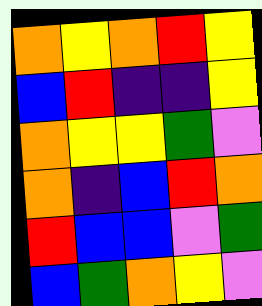[["orange", "yellow", "orange", "red", "yellow"], ["blue", "red", "indigo", "indigo", "yellow"], ["orange", "yellow", "yellow", "green", "violet"], ["orange", "indigo", "blue", "red", "orange"], ["red", "blue", "blue", "violet", "green"], ["blue", "green", "orange", "yellow", "violet"]]